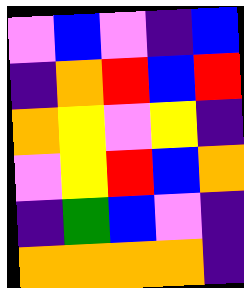[["violet", "blue", "violet", "indigo", "blue"], ["indigo", "orange", "red", "blue", "red"], ["orange", "yellow", "violet", "yellow", "indigo"], ["violet", "yellow", "red", "blue", "orange"], ["indigo", "green", "blue", "violet", "indigo"], ["orange", "orange", "orange", "orange", "indigo"]]